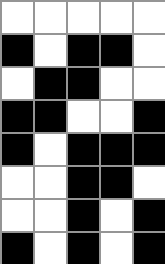[["white", "white", "white", "white", "white"], ["black", "white", "black", "black", "white"], ["white", "black", "black", "white", "white"], ["black", "black", "white", "white", "black"], ["black", "white", "black", "black", "black"], ["white", "white", "black", "black", "white"], ["white", "white", "black", "white", "black"], ["black", "white", "black", "white", "black"]]